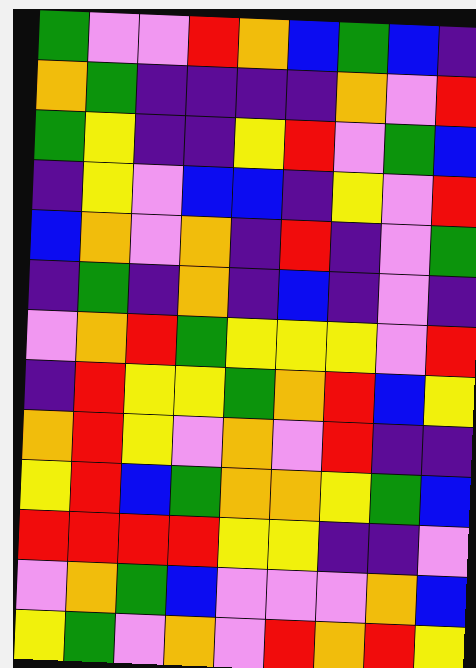[["green", "violet", "violet", "red", "orange", "blue", "green", "blue", "indigo"], ["orange", "green", "indigo", "indigo", "indigo", "indigo", "orange", "violet", "red"], ["green", "yellow", "indigo", "indigo", "yellow", "red", "violet", "green", "blue"], ["indigo", "yellow", "violet", "blue", "blue", "indigo", "yellow", "violet", "red"], ["blue", "orange", "violet", "orange", "indigo", "red", "indigo", "violet", "green"], ["indigo", "green", "indigo", "orange", "indigo", "blue", "indigo", "violet", "indigo"], ["violet", "orange", "red", "green", "yellow", "yellow", "yellow", "violet", "red"], ["indigo", "red", "yellow", "yellow", "green", "orange", "red", "blue", "yellow"], ["orange", "red", "yellow", "violet", "orange", "violet", "red", "indigo", "indigo"], ["yellow", "red", "blue", "green", "orange", "orange", "yellow", "green", "blue"], ["red", "red", "red", "red", "yellow", "yellow", "indigo", "indigo", "violet"], ["violet", "orange", "green", "blue", "violet", "violet", "violet", "orange", "blue"], ["yellow", "green", "violet", "orange", "violet", "red", "orange", "red", "yellow"]]